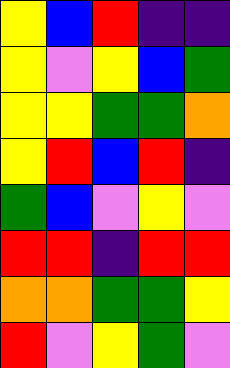[["yellow", "blue", "red", "indigo", "indigo"], ["yellow", "violet", "yellow", "blue", "green"], ["yellow", "yellow", "green", "green", "orange"], ["yellow", "red", "blue", "red", "indigo"], ["green", "blue", "violet", "yellow", "violet"], ["red", "red", "indigo", "red", "red"], ["orange", "orange", "green", "green", "yellow"], ["red", "violet", "yellow", "green", "violet"]]